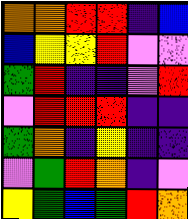[["orange", "orange", "red", "red", "indigo", "blue"], ["blue", "yellow", "yellow", "red", "violet", "violet"], ["green", "red", "indigo", "indigo", "violet", "red"], ["violet", "red", "red", "red", "indigo", "indigo"], ["green", "orange", "indigo", "yellow", "indigo", "indigo"], ["violet", "green", "red", "orange", "indigo", "violet"], ["yellow", "green", "blue", "green", "red", "orange"]]